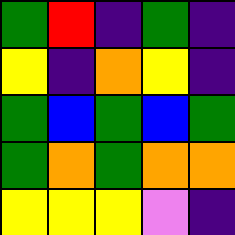[["green", "red", "indigo", "green", "indigo"], ["yellow", "indigo", "orange", "yellow", "indigo"], ["green", "blue", "green", "blue", "green"], ["green", "orange", "green", "orange", "orange"], ["yellow", "yellow", "yellow", "violet", "indigo"]]